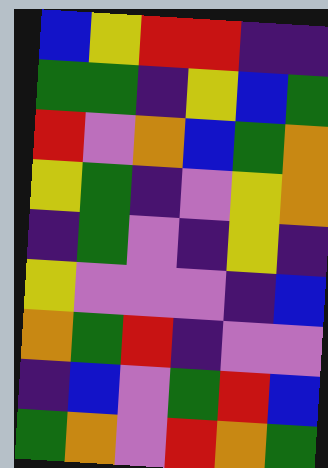[["blue", "yellow", "red", "red", "indigo", "indigo"], ["green", "green", "indigo", "yellow", "blue", "green"], ["red", "violet", "orange", "blue", "green", "orange"], ["yellow", "green", "indigo", "violet", "yellow", "orange"], ["indigo", "green", "violet", "indigo", "yellow", "indigo"], ["yellow", "violet", "violet", "violet", "indigo", "blue"], ["orange", "green", "red", "indigo", "violet", "violet"], ["indigo", "blue", "violet", "green", "red", "blue"], ["green", "orange", "violet", "red", "orange", "green"]]